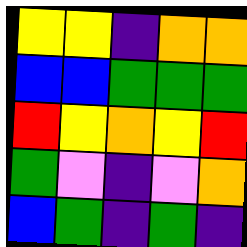[["yellow", "yellow", "indigo", "orange", "orange"], ["blue", "blue", "green", "green", "green"], ["red", "yellow", "orange", "yellow", "red"], ["green", "violet", "indigo", "violet", "orange"], ["blue", "green", "indigo", "green", "indigo"]]